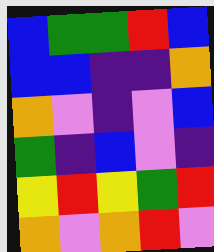[["blue", "green", "green", "red", "blue"], ["blue", "blue", "indigo", "indigo", "orange"], ["orange", "violet", "indigo", "violet", "blue"], ["green", "indigo", "blue", "violet", "indigo"], ["yellow", "red", "yellow", "green", "red"], ["orange", "violet", "orange", "red", "violet"]]